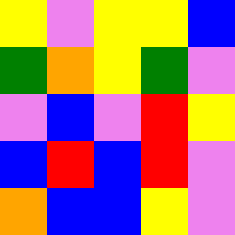[["yellow", "violet", "yellow", "yellow", "blue"], ["green", "orange", "yellow", "green", "violet"], ["violet", "blue", "violet", "red", "yellow"], ["blue", "red", "blue", "red", "violet"], ["orange", "blue", "blue", "yellow", "violet"]]